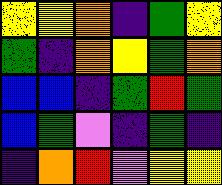[["yellow", "yellow", "orange", "indigo", "green", "yellow"], ["green", "indigo", "orange", "yellow", "green", "orange"], ["blue", "blue", "indigo", "green", "red", "green"], ["blue", "green", "violet", "indigo", "green", "indigo"], ["indigo", "orange", "red", "violet", "yellow", "yellow"]]